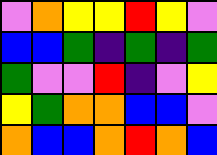[["violet", "orange", "yellow", "yellow", "red", "yellow", "violet"], ["blue", "blue", "green", "indigo", "green", "indigo", "green"], ["green", "violet", "violet", "red", "indigo", "violet", "yellow"], ["yellow", "green", "orange", "orange", "blue", "blue", "violet"], ["orange", "blue", "blue", "orange", "red", "orange", "blue"]]